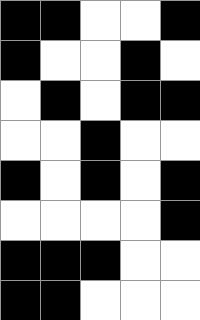[["black", "black", "white", "white", "black"], ["black", "white", "white", "black", "white"], ["white", "black", "white", "black", "black"], ["white", "white", "black", "white", "white"], ["black", "white", "black", "white", "black"], ["white", "white", "white", "white", "black"], ["black", "black", "black", "white", "white"], ["black", "black", "white", "white", "white"]]